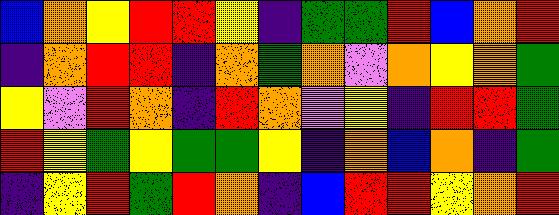[["blue", "orange", "yellow", "red", "red", "yellow", "indigo", "green", "green", "red", "blue", "orange", "red"], ["indigo", "orange", "red", "red", "indigo", "orange", "green", "orange", "violet", "orange", "yellow", "orange", "green"], ["yellow", "violet", "red", "orange", "indigo", "red", "orange", "violet", "yellow", "indigo", "red", "red", "green"], ["red", "yellow", "green", "yellow", "green", "green", "yellow", "indigo", "orange", "blue", "orange", "indigo", "green"], ["indigo", "yellow", "red", "green", "red", "orange", "indigo", "blue", "red", "red", "yellow", "orange", "red"]]